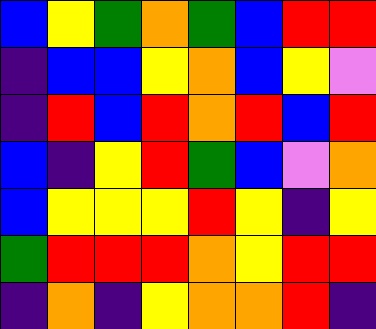[["blue", "yellow", "green", "orange", "green", "blue", "red", "red"], ["indigo", "blue", "blue", "yellow", "orange", "blue", "yellow", "violet"], ["indigo", "red", "blue", "red", "orange", "red", "blue", "red"], ["blue", "indigo", "yellow", "red", "green", "blue", "violet", "orange"], ["blue", "yellow", "yellow", "yellow", "red", "yellow", "indigo", "yellow"], ["green", "red", "red", "red", "orange", "yellow", "red", "red"], ["indigo", "orange", "indigo", "yellow", "orange", "orange", "red", "indigo"]]